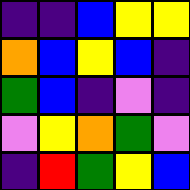[["indigo", "indigo", "blue", "yellow", "yellow"], ["orange", "blue", "yellow", "blue", "indigo"], ["green", "blue", "indigo", "violet", "indigo"], ["violet", "yellow", "orange", "green", "violet"], ["indigo", "red", "green", "yellow", "blue"]]